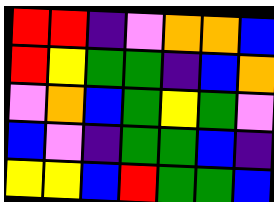[["red", "red", "indigo", "violet", "orange", "orange", "blue"], ["red", "yellow", "green", "green", "indigo", "blue", "orange"], ["violet", "orange", "blue", "green", "yellow", "green", "violet"], ["blue", "violet", "indigo", "green", "green", "blue", "indigo"], ["yellow", "yellow", "blue", "red", "green", "green", "blue"]]